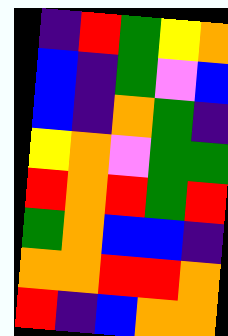[["indigo", "red", "green", "yellow", "orange"], ["blue", "indigo", "green", "violet", "blue"], ["blue", "indigo", "orange", "green", "indigo"], ["yellow", "orange", "violet", "green", "green"], ["red", "orange", "red", "green", "red"], ["green", "orange", "blue", "blue", "indigo"], ["orange", "orange", "red", "red", "orange"], ["red", "indigo", "blue", "orange", "orange"]]